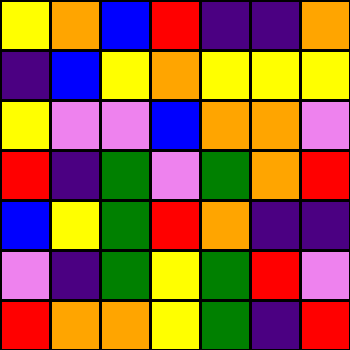[["yellow", "orange", "blue", "red", "indigo", "indigo", "orange"], ["indigo", "blue", "yellow", "orange", "yellow", "yellow", "yellow"], ["yellow", "violet", "violet", "blue", "orange", "orange", "violet"], ["red", "indigo", "green", "violet", "green", "orange", "red"], ["blue", "yellow", "green", "red", "orange", "indigo", "indigo"], ["violet", "indigo", "green", "yellow", "green", "red", "violet"], ["red", "orange", "orange", "yellow", "green", "indigo", "red"]]